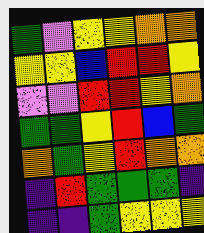[["green", "violet", "yellow", "yellow", "orange", "orange"], ["yellow", "yellow", "blue", "red", "red", "yellow"], ["violet", "violet", "red", "red", "yellow", "orange"], ["green", "green", "yellow", "red", "blue", "green"], ["orange", "green", "yellow", "red", "orange", "orange"], ["indigo", "red", "green", "green", "green", "indigo"], ["indigo", "indigo", "green", "yellow", "yellow", "yellow"]]